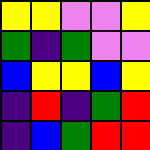[["yellow", "yellow", "violet", "violet", "yellow"], ["green", "indigo", "green", "violet", "violet"], ["blue", "yellow", "yellow", "blue", "yellow"], ["indigo", "red", "indigo", "green", "red"], ["indigo", "blue", "green", "red", "red"]]